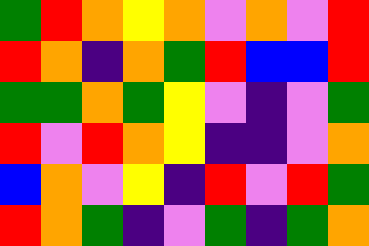[["green", "red", "orange", "yellow", "orange", "violet", "orange", "violet", "red"], ["red", "orange", "indigo", "orange", "green", "red", "blue", "blue", "red"], ["green", "green", "orange", "green", "yellow", "violet", "indigo", "violet", "green"], ["red", "violet", "red", "orange", "yellow", "indigo", "indigo", "violet", "orange"], ["blue", "orange", "violet", "yellow", "indigo", "red", "violet", "red", "green"], ["red", "orange", "green", "indigo", "violet", "green", "indigo", "green", "orange"]]